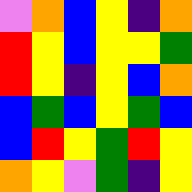[["violet", "orange", "blue", "yellow", "indigo", "orange"], ["red", "yellow", "blue", "yellow", "yellow", "green"], ["red", "yellow", "indigo", "yellow", "blue", "orange"], ["blue", "green", "blue", "yellow", "green", "blue"], ["blue", "red", "yellow", "green", "red", "yellow"], ["orange", "yellow", "violet", "green", "indigo", "yellow"]]